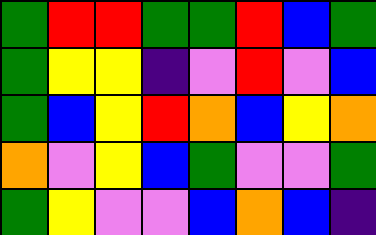[["green", "red", "red", "green", "green", "red", "blue", "green"], ["green", "yellow", "yellow", "indigo", "violet", "red", "violet", "blue"], ["green", "blue", "yellow", "red", "orange", "blue", "yellow", "orange"], ["orange", "violet", "yellow", "blue", "green", "violet", "violet", "green"], ["green", "yellow", "violet", "violet", "blue", "orange", "blue", "indigo"]]